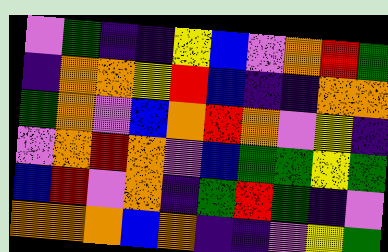[["violet", "green", "indigo", "indigo", "yellow", "blue", "violet", "orange", "red", "green"], ["indigo", "orange", "orange", "yellow", "red", "blue", "indigo", "indigo", "orange", "orange"], ["green", "orange", "violet", "blue", "orange", "red", "orange", "violet", "yellow", "indigo"], ["violet", "orange", "red", "orange", "violet", "blue", "green", "green", "yellow", "green"], ["blue", "red", "violet", "orange", "indigo", "green", "red", "green", "indigo", "violet"], ["orange", "orange", "orange", "blue", "orange", "indigo", "indigo", "violet", "yellow", "green"]]